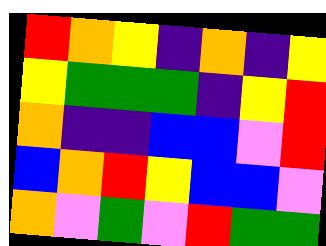[["red", "orange", "yellow", "indigo", "orange", "indigo", "yellow"], ["yellow", "green", "green", "green", "indigo", "yellow", "red"], ["orange", "indigo", "indigo", "blue", "blue", "violet", "red"], ["blue", "orange", "red", "yellow", "blue", "blue", "violet"], ["orange", "violet", "green", "violet", "red", "green", "green"]]